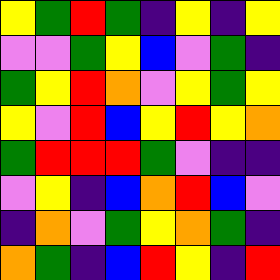[["yellow", "green", "red", "green", "indigo", "yellow", "indigo", "yellow"], ["violet", "violet", "green", "yellow", "blue", "violet", "green", "indigo"], ["green", "yellow", "red", "orange", "violet", "yellow", "green", "yellow"], ["yellow", "violet", "red", "blue", "yellow", "red", "yellow", "orange"], ["green", "red", "red", "red", "green", "violet", "indigo", "indigo"], ["violet", "yellow", "indigo", "blue", "orange", "red", "blue", "violet"], ["indigo", "orange", "violet", "green", "yellow", "orange", "green", "indigo"], ["orange", "green", "indigo", "blue", "red", "yellow", "indigo", "red"]]